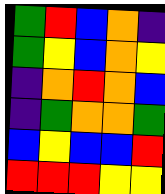[["green", "red", "blue", "orange", "indigo"], ["green", "yellow", "blue", "orange", "yellow"], ["indigo", "orange", "red", "orange", "blue"], ["indigo", "green", "orange", "orange", "green"], ["blue", "yellow", "blue", "blue", "red"], ["red", "red", "red", "yellow", "yellow"]]